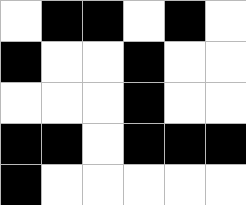[["white", "black", "black", "white", "black", "white"], ["black", "white", "white", "black", "white", "white"], ["white", "white", "white", "black", "white", "white"], ["black", "black", "white", "black", "black", "black"], ["black", "white", "white", "white", "white", "white"]]